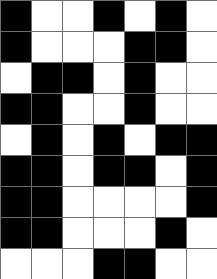[["black", "white", "white", "black", "white", "black", "white"], ["black", "white", "white", "white", "black", "black", "white"], ["white", "black", "black", "white", "black", "white", "white"], ["black", "black", "white", "white", "black", "white", "white"], ["white", "black", "white", "black", "white", "black", "black"], ["black", "black", "white", "black", "black", "white", "black"], ["black", "black", "white", "white", "white", "white", "black"], ["black", "black", "white", "white", "white", "black", "white"], ["white", "white", "white", "black", "black", "white", "white"]]